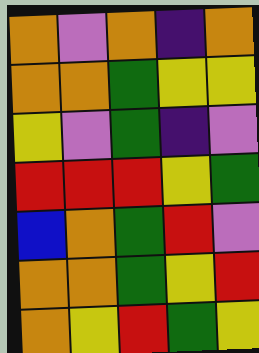[["orange", "violet", "orange", "indigo", "orange"], ["orange", "orange", "green", "yellow", "yellow"], ["yellow", "violet", "green", "indigo", "violet"], ["red", "red", "red", "yellow", "green"], ["blue", "orange", "green", "red", "violet"], ["orange", "orange", "green", "yellow", "red"], ["orange", "yellow", "red", "green", "yellow"]]